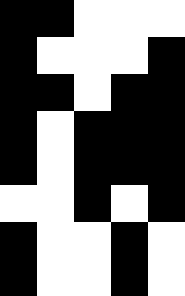[["black", "black", "white", "white", "white"], ["black", "white", "white", "white", "black"], ["black", "black", "white", "black", "black"], ["black", "white", "black", "black", "black"], ["black", "white", "black", "black", "black"], ["white", "white", "black", "white", "black"], ["black", "white", "white", "black", "white"], ["black", "white", "white", "black", "white"]]